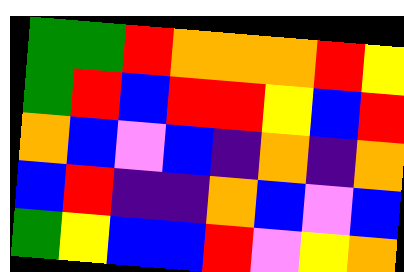[["green", "green", "red", "orange", "orange", "orange", "red", "yellow"], ["green", "red", "blue", "red", "red", "yellow", "blue", "red"], ["orange", "blue", "violet", "blue", "indigo", "orange", "indigo", "orange"], ["blue", "red", "indigo", "indigo", "orange", "blue", "violet", "blue"], ["green", "yellow", "blue", "blue", "red", "violet", "yellow", "orange"]]